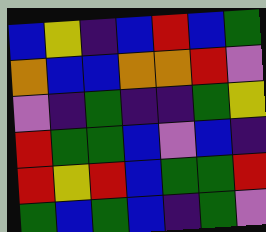[["blue", "yellow", "indigo", "blue", "red", "blue", "green"], ["orange", "blue", "blue", "orange", "orange", "red", "violet"], ["violet", "indigo", "green", "indigo", "indigo", "green", "yellow"], ["red", "green", "green", "blue", "violet", "blue", "indigo"], ["red", "yellow", "red", "blue", "green", "green", "red"], ["green", "blue", "green", "blue", "indigo", "green", "violet"]]